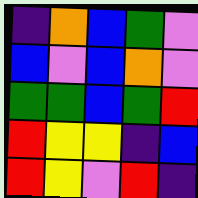[["indigo", "orange", "blue", "green", "violet"], ["blue", "violet", "blue", "orange", "violet"], ["green", "green", "blue", "green", "red"], ["red", "yellow", "yellow", "indigo", "blue"], ["red", "yellow", "violet", "red", "indigo"]]